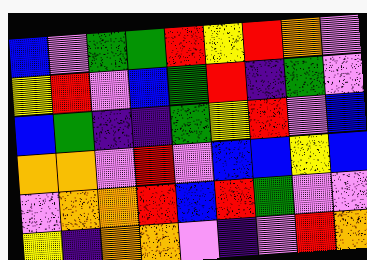[["blue", "violet", "green", "green", "red", "yellow", "red", "orange", "violet"], ["yellow", "red", "violet", "blue", "green", "red", "indigo", "green", "violet"], ["blue", "green", "indigo", "indigo", "green", "yellow", "red", "violet", "blue"], ["orange", "orange", "violet", "red", "violet", "blue", "blue", "yellow", "blue"], ["violet", "orange", "orange", "red", "blue", "red", "green", "violet", "violet"], ["yellow", "indigo", "orange", "orange", "violet", "indigo", "violet", "red", "orange"]]